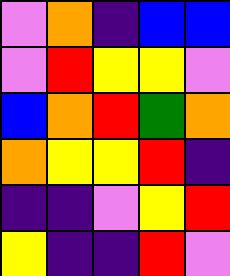[["violet", "orange", "indigo", "blue", "blue"], ["violet", "red", "yellow", "yellow", "violet"], ["blue", "orange", "red", "green", "orange"], ["orange", "yellow", "yellow", "red", "indigo"], ["indigo", "indigo", "violet", "yellow", "red"], ["yellow", "indigo", "indigo", "red", "violet"]]